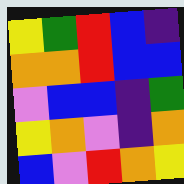[["yellow", "green", "red", "blue", "indigo"], ["orange", "orange", "red", "blue", "blue"], ["violet", "blue", "blue", "indigo", "green"], ["yellow", "orange", "violet", "indigo", "orange"], ["blue", "violet", "red", "orange", "yellow"]]